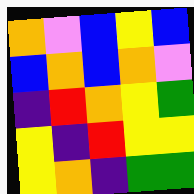[["orange", "violet", "blue", "yellow", "blue"], ["blue", "orange", "blue", "orange", "violet"], ["indigo", "red", "orange", "yellow", "green"], ["yellow", "indigo", "red", "yellow", "yellow"], ["yellow", "orange", "indigo", "green", "green"]]